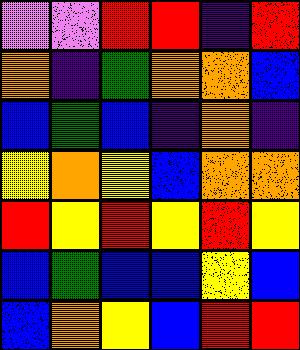[["violet", "violet", "red", "red", "indigo", "red"], ["orange", "indigo", "green", "orange", "orange", "blue"], ["blue", "green", "blue", "indigo", "orange", "indigo"], ["yellow", "orange", "yellow", "blue", "orange", "orange"], ["red", "yellow", "red", "yellow", "red", "yellow"], ["blue", "green", "blue", "blue", "yellow", "blue"], ["blue", "orange", "yellow", "blue", "red", "red"]]